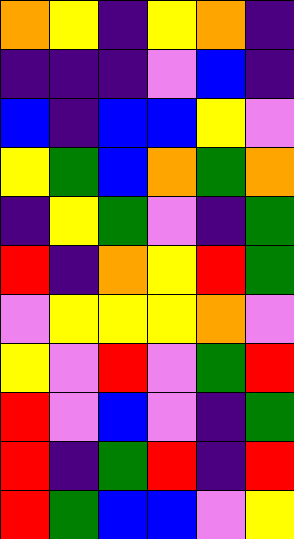[["orange", "yellow", "indigo", "yellow", "orange", "indigo"], ["indigo", "indigo", "indigo", "violet", "blue", "indigo"], ["blue", "indigo", "blue", "blue", "yellow", "violet"], ["yellow", "green", "blue", "orange", "green", "orange"], ["indigo", "yellow", "green", "violet", "indigo", "green"], ["red", "indigo", "orange", "yellow", "red", "green"], ["violet", "yellow", "yellow", "yellow", "orange", "violet"], ["yellow", "violet", "red", "violet", "green", "red"], ["red", "violet", "blue", "violet", "indigo", "green"], ["red", "indigo", "green", "red", "indigo", "red"], ["red", "green", "blue", "blue", "violet", "yellow"]]